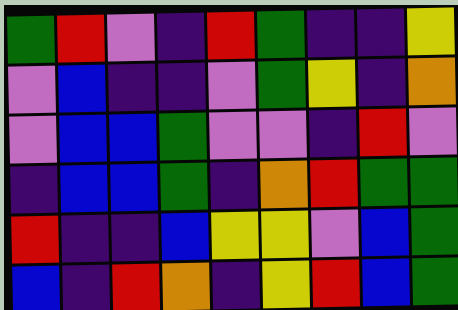[["green", "red", "violet", "indigo", "red", "green", "indigo", "indigo", "yellow"], ["violet", "blue", "indigo", "indigo", "violet", "green", "yellow", "indigo", "orange"], ["violet", "blue", "blue", "green", "violet", "violet", "indigo", "red", "violet"], ["indigo", "blue", "blue", "green", "indigo", "orange", "red", "green", "green"], ["red", "indigo", "indigo", "blue", "yellow", "yellow", "violet", "blue", "green"], ["blue", "indigo", "red", "orange", "indigo", "yellow", "red", "blue", "green"]]